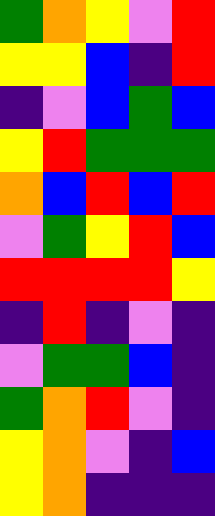[["green", "orange", "yellow", "violet", "red"], ["yellow", "yellow", "blue", "indigo", "red"], ["indigo", "violet", "blue", "green", "blue"], ["yellow", "red", "green", "green", "green"], ["orange", "blue", "red", "blue", "red"], ["violet", "green", "yellow", "red", "blue"], ["red", "red", "red", "red", "yellow"], ["indigo", "red", "indigo", "violet", "indigo"], ["violet", "green", "green", "blue", "indigo"], ["green", "orange", "red", "violet", "indigo"], ["yellow", "orange", "violet", "indigo", "blue"], ["yellow", "orange", "indigo", "indigo", "indigo"]]